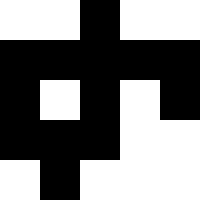[["white", "white", "black", "white", "white"], ["black", "black", "black", "black", "black"], ["black", "white", "black", "white", "black"], ["black", "black", "black", "white", "white"], ["white", "black", "white", "white", "white"]]